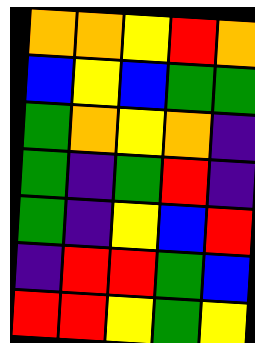[["orange", "orange", "yellow", "red", "orange"], ["blue", "yellow", "blue", "green", "green"], ["green", "orange", "yellow", "orange", "indigo"], ["green", "indigo", "green", "red", "indigo"], ["green", "indigo", "yellow", "blue", "red"], ["indigo", "red", "red", "green", "blue"], ["red", "red", "yellow", "green", "yellow"]]